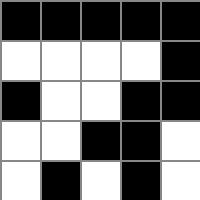[["black", "black", "black", "black", "black"], ["white", "white", "white", "white", "black"], ["black", "white", "white", "black", "black"], ["white", "white", "black", "black", "white"], ["white", "black", "white", "black", "white"]]